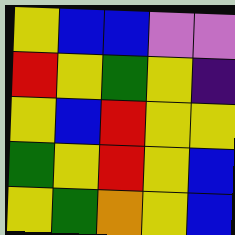[["yellow", "blue", "blue", "violet", "violet"], ["red", "yellow", "green", "yellow", "indigo"], ["yellow", "blue", "red", "yellow", "yellow"], ["green", "yellow", "red", "yellow", "blue"], ["yellow", "green", "orange", "yellow", "blue"]]